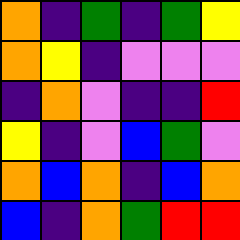[["orange", "indigo", "green", "indigo", "green", "yellow"], ["orange", "yellow", "indigo", "violet", "violet", "violet"], ["indigo", "orange", "violet", "indigo", "indigo", "red"], ["yellow", "indigo", "violet", "blue", "green", "violet"], ["orange", "blue", "orange", "indigo", "blue", "orange"], ["blue", "indigo", "orange", "green", "red", "red"]]